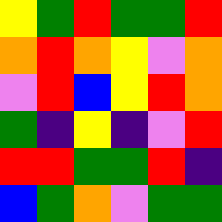[["yellow", "green", "red", "green", "green", "red"], ["orange", "red", "orange", "yellow", "violet", "orange"], ["violet", "red", "blue", "yellow", "red", "orange"], ["green", "indigo", "yellow", "indigo", "violet", "red"], ["red", "red", "green", "green", "red", "indigo"], ["blue", "green", "orange", "violet", "green", "green"]]